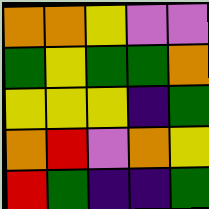[["orange", "orange", "yellow", "violet", "violet"], ["green", "yellow", "green", "green", "orange"], ["yellow", "yellow", "yellow", "indigo", "green"], ["orange", "red", "violet", "orange", "yellow"], ["red", "green", "indigo", "indigo", "green"]]